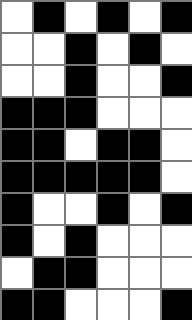[["white", "black", "white", "black", "white", "black"], ["white", "white", "black", "white", "black", "white"], ["white", "white", "black", "white", "white", "black"], ["black", "black", "black", "white", "white", "white"], ["black", "black", "white", "black", "black", "white"], ["black", "black", "black", "black", "black", "white"], ["black", "white", "white", "black", "white", "black"], ["black", "white", "black", "white", "white", "white"], ["white", "black", "black", "white", "white", "white"], ["black", "black", "white", "white", "white", "black"]]